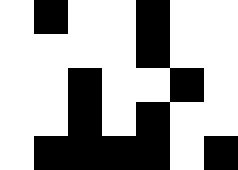[["white", "black", "white", "white", "black", "white", "white"], ["white", "white", "white", "white", "black", "white", "white"], ["white", "white", "black", "white", "white", "black", "white"], ["white", "white", "black", "white", "black", "white", "white"], ["white", "black", "black", "black", "black", "white", "black"]]